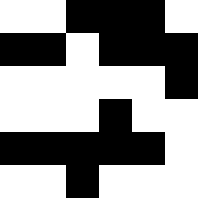[["white", "white", "black", "black", "black", "white"], ["black", "black", "white", "black", "black", "black"], ["white", "white", "white", "white", "white", "black"], ["white", "white", "white", "black", "white", "white"], ["black", "black", "black", "black", "black", "white"], ["white", "white", "black", "white", "white", "white"]]